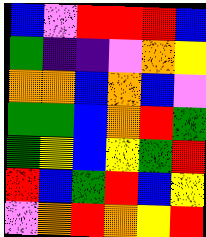[["blue", "violet", "red", "red", "red", "blue"], ["green", "indigo", "indigo", "violet", "orange", "yellow"], ["orange", "orange", "blue", "orange", "blue", "violet"], ["green", "green", "blue", "orange", "red", "green"], ["green", "yellow", "blue", "yellow", "green", "red"], ["red", "blue", "green", "red", "blue", "yellow"], ["violet", "orange", "red", "orange", "yellow", "red"]]